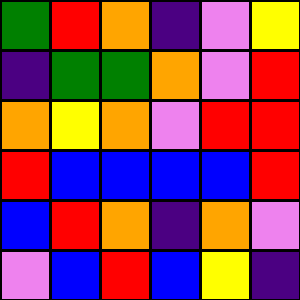[["green", "red", "orange", "indigo", "violet", "yellow"], ["indigo", "green", "green", "orange", "violet", "red"], ["orange", "yellow", "orange", "violet", "red", "red"], ["red", "blue", "blue", "blue", "blue", "red"], ["blue", "red", "orange", "indigo", "orange", "violet"], ["violet", "blue", "red", "blue", "yellow", "indigo"]]